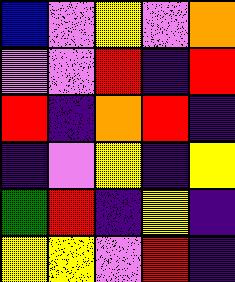[["blue", "violet", "yellow", "violet", "orange"], ["violet", "violet", "red", "indigo", "red"], ["red", "indigo", "orange", "red", "indigo"], ["indigo", "violet", "yellow", "indigo", "yellow"], ["green", "red", "indigo", "yellow", "indigo"], ["yellow", "yellow", "violet", "red", "indigo"]]